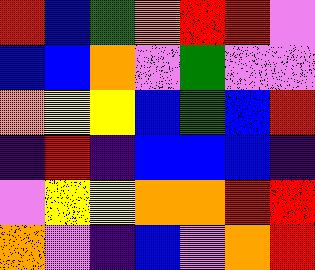[["red", "blue", "green", "orange", "red", "red", "violet"], ["blue", "blue", "orange", "violet", "green", "violet", "violet"], ["orange", "yellow", "yellow", "blue", "green", "blue", "red"], ["indigo", "red", "indigo", "blue", "blue", "blue", "indigo"], ["violet", "yellow", "yellow", "orange", "orange", "red", "red"], ["orange", "violet", "indigo", "blue", "violet", "orange", "red"]]